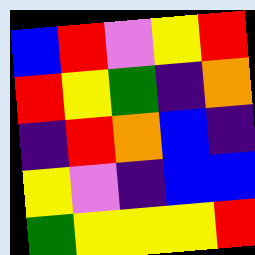[["blue", "red", "violet", "yellow", "red"], ["red", "yellow", "green", "indigo", "orange"], ["indigo", "red", "orange", "blue", "indigo"], ["yellow", "violet", "indigo", "blue", "blue"], ["green", "yellow", "yellow", "yellow", "red"]]